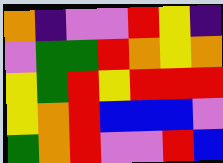[["orange", "indigo", "violet", "violet", "red", "yellow", "indigo"], ["violet", "green", "green", "red", "orange", "yellow", "orange"], ["yellow", "green", "red", "yellow", "red", "red", "red"], ["yellow", "orange", "red", "blue", "blue", "blue", "violet"], ["green", "orange", "red", "violet", "violet", "red", "blue"]]